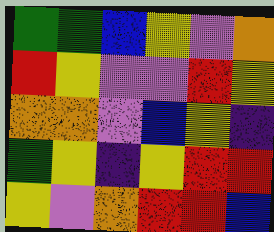[["green", "green", "blue", "yellow", "violet", "orange"], ["red", "yellow", "violet", "violet", "red", "yellow"], ["orange", "orange", "violet", "blue", "yellow", "indigo"], ["green", "yellow", "indigo", "yellow", "red", "red"], ["yellow", "violet", "orange", "red", "red", "blue"]]